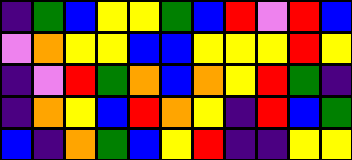[["indigo", "green", "blue", "yellow", "yellow", "green", "blue", "red", "violet", "red", "blue"], ["violet", "orange", "yellow", "yellow", "blue", "blue", "yellow", "yellow", "yellow", "red", "yellow"], ["indigo", "violet", "red", "green", "orange", "blue", "orange", "yellow", "red", "green", "indigo"], ["indigo", "orange", "yellow", "blue", "red", "orange", "yellow", "indigo", "red", "blue", "green"], ["blue", "indigo", "orange", "green", "blue", "yellow", "red", "indigo", "indigo", "yellow", "yellow"]]